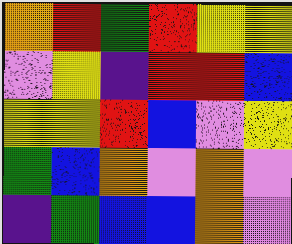[["orange", "red", "green", "red", "yellow", "yellow"], ["violet", "yellow", "indigo", "red", "red", "blue"], ["yellow", "yellow", "red", "blue", "violet", "yellow"], ["green", "blue", "orange", "violet", "orange", "violet"], ["indigo", "green", "blue", "blue", "orange", "violet"]]